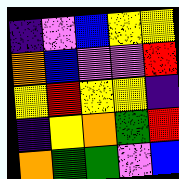[["indigo", "violet", "blue", "yellow", "yellow"], ["orange", "blue", "violet", "violet", "red"], ["yellow", "red", "yellow", "yellow", "indigo"], ["indigo", "yellow", "orange", "green", "red"], ["orange", "green", "green", "violet", "blue"]]